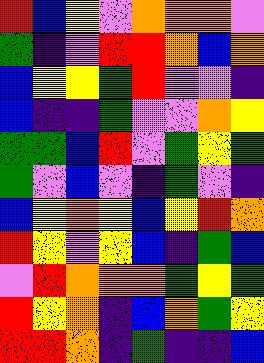[["red", "blue", "yellow", "violet", "orange", "orange", "orange", "violet"], ["green", "indigo", "violet", "red", "red", "orange", "blue", "orange"], ["blue", "yellow", "yellow", "green", "red", "violet", "violet", "indigo"], ["blue", "indigo", "indigo", "green", "violet", "violet", "orange", "yellow"], ["green", "green", "blue", "red", "violet", "green", "yellow", "green"], ["green", "violet", "blue", "violet", "indigo", "green", "violet", "indigo"], ["blue", "yellow", "orange", "yellow", "blue", "yellow", "red", "orange"], ["red", "yellow", "violet", "yellow", "blue", "indigo", "green", "blue"], ["violet", "red", "orange", "orange", "orange", "green", "yellow", "green"], ["red", "yellow", "orange", "indigo", "blue", "orange", "green", "yellow"], ["red", "red", "orange", "indigo", "green", "indigo", "indigo", "blue"]]